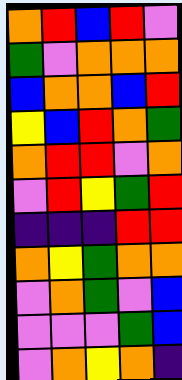[["orange", "red", "blue", "red", "violet"], ["green", "violet", "orange", "orange", "orange"], ["blue", "orange", "orange", "blue", "red"], ["yellow", "blue", "red", "orange", "green"], ["orange", "red", "red", "violet", "orange"], ["violet", "red", "yellow", "green", "red"], ["indigo", "indigo", "indigo", "red", "red"], ["orange", "yellow", "green", "orange", "orange"], ["violet", "orange", "green", "violet", "blue"], ["violet", "violet", "violet", "green", "blue"], ["violet", "orange", "yellow", "orange", "indigo"]]